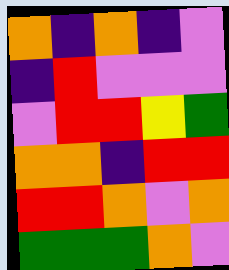[["orange", "indigo", "orange", "indigo", "violet"], ["indigo", "red", "violet", "violet", "violet"], ["violet", "red", "red", "yellow", "green"], ["orange", "orange", "indigo", "red", "red"], ["red", "red", "orange", "violet", "orange"], ["green", "green", "green", "orange", "violet"]]